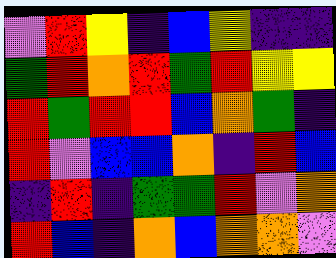[["violet", "red", "yellow", "indigo", "blue", "yellow", "indigo", "indigo"], ["green", "red", "orange", "red", "green", "red", "yellow", "yellow"], ["red", "green", "red", "red", "blue", "orange", "green", "indigo"], ["red", "violet", "blue", "blue", "orange", "indigo", "red", "blue"], ["indigo", "red", "indigo", "green", "green", "red", "violet", "orange"], ["red", "blue", "indigo", "orange", "blue", "orange", "orange", "violet"]]